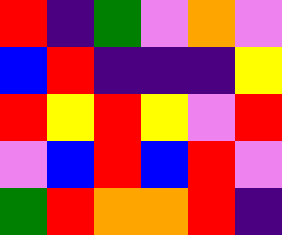[["red", "indigo", "green", "violet", "orange", "violet"], ["blue", "red", "indigo", "indigo", "indigo", "yellow"], ["red", "yellow", "red", "yellow", "violet", "red"], ["violet", "blue", "red", "blue", "red", "violet"], ["green", "red", "orange", "orange", "red", "indigo"]]